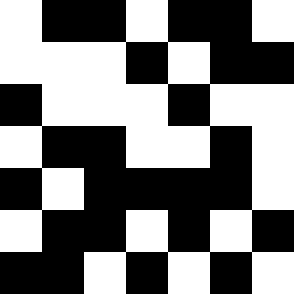[["white", "black", "black", "white", "black", "black", "white"], ["white", "white", "white", "black", "white", "black", "black"], ["black", "white", "white", "white", "black", "white", "white"], ["white", "black", "black", "white", "white", "black", "white"], ["black", "white", "black", "black", "black", "black", "white"], ["white", "black", "black", "white", "black", "white", "black"], ["black", "black", "white", "black", "white", "black", "white"]]